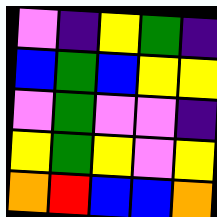[["violet", "indigo", "yellow", "green", "indigo"], ["blue", "green", "blue", "yellow", "yellow"], ["violet", "green", "violet", "violet", "indigo"], ["yellow", "green", "yellow", "violet", "yellow"], ["orange", "red", "blue", "blue", "orange"]]